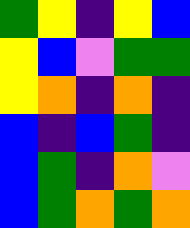[["green", "yellow", "indigo", "yellow", "blue"], ["yellow", "blue", "violet", "green", "green"], ["yellow", "orange", "indigo", "orange", "indigo"], ["blue", "indigo", "blue", "green", "indigo"], ["blue", "green", "indigo", "orange", "violet"], ["blue", "green", "orange", "green", "orange"]]